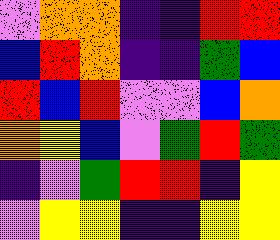[["violet", "orange", "orange", "indigo", "indigo", "red", "red"], ["blue", "red", "orange", "indigo", "indigo", "green", "blue"], ["red", "blue", "red", "violet", "violet", "blue", "orange"], ["orange", "yellow", "blue", "violet", "green", "red", "green"], ["indigo", "violet", "green", "red", "red", "indigo", "yellow"], ["violet", "yellow", "yellow", "indigo", "indigo", "yellow", "yellow"]]